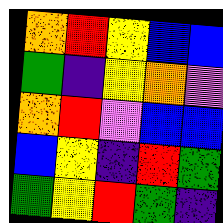[["orange", "red", "yellow", "blue", "blue"], ["green", "indigo", "yellow", "orange", "violet"], ["orange", "red", "violet", "blue", "blue"], ["blue", "yellow", "indigo", "red", "green"], ["green", "yellow", "red", "green", "indigo"]]